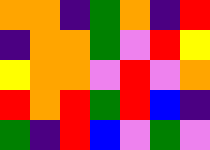[["orange", "orange", "indigo", "green", "orange", "indigo", "red"], ["indigo", "orange", "orange", "green", "violet", "red", "yellow"], ["yellow", "orange", "orange", "violet", "red", "violet", "orange"], ["red", "orange", "red", "green", "red", "blue", "indigo"], ["green", "indigo", "red", "blue", "violet", "green", "violet"]]